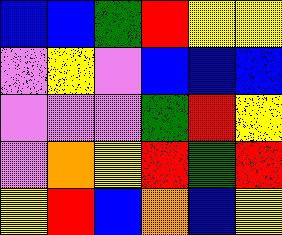[["blue", "blue", "green", "red", "yellow", "yellow"], ["violet", "yellow", "violet", "blue", "blue", "blue"], ["violet", "violet", "violet", "green", "red", "yellow"], ["violet", "orange", "yellow", "red", "green", "red"], ["yellow", "red", "blue", "orange", "blue", "yellow"]]